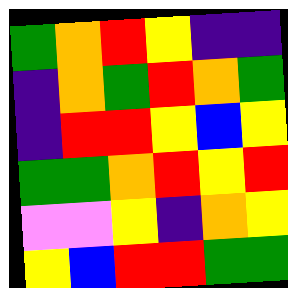[["green", "orange", "red", "yellow", "indigo", "indigo"], ["indigo", "orange", "green", "red", "orange", "green"], ["indigo", "red", "red", "yellow", "blue", "yellow"], ["green", "green", "orange", "red", "yellow", "red"], ["violet", "violet", "yellow", "indigo", "orange", "yellow"], ["yellow", "blue", "red", "red", "green", "green"]]